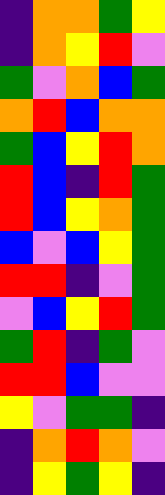[["indigo", "orange", "orange", "green", "yellow"], ["indigo", "orange", "yellow", "red", "violet"], ["green", "violet", "orange", "blue", "green"], ["orange", "red", "blue", "orange", "orange"], ["green", "blue", "yellow", "red", "orange"], ["red", "blue", "indigo", "red", "green"], ["red", "blue", "yellow", "orange", "green"], ["blue", "violet", "blue", "yellow", "green"], ["red", "red", "indigo", "violet", "green"], ["violet", "blue", "yellow", "red", "green"], ["green", "red", "indigo", "green", "violet"], ["red", "red", "blue", "violet", "violet"], ["yellow", "violet", "green", "green", "indigo"], ["indigo", "orange", "red", "orange", "violet"], ["indigo", "yellow", "green", "yellow", "indigo"]]